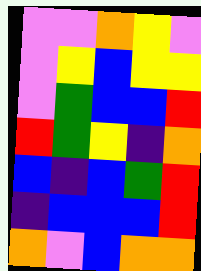[["violet", "violet", "orange", "yellow", "violet"], ["violet", "yellow", "blue", "yellow", "yellow"], ["violet", "green", "blue", "blue", "red"], ["red", "green", "yellow", "indigo", "orange"], ["blue", "indigo", "blue", "green", "red"], ["indigo", "blue", "blue", "blue", "red"], ["orange", "violet", "blue", "orange", "orange"]]